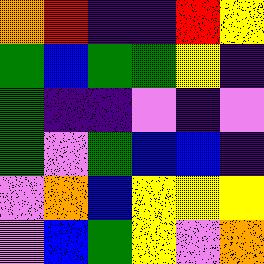[["orange", "red", "indigo", "indigo", "red", "yellow"], ["green", "blue", "green", "green", "yellow", "indigo"], ["green", "indigo", "indigo", "violet", "indigo", "violet"], ["green", "violet", "green", "blue", "blue", "indigo"], ["violet", "orange", "blue", "yellow", "yellow", "yellow"], ["violet", "blue", "green", "yellow", "violet", "orange"]]